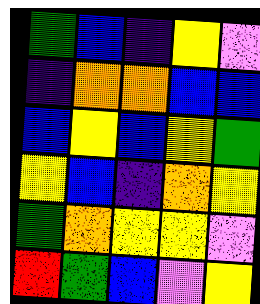[["green", "blue", "indigo", "yellow", "violet"], ["indigo", "orange", "orange", "blue", "blue"], ["blue", "yellow", "blue", "yellow", "green"], ["yellow", "blue", "indigo", "orange", "yellow"], ["green", "orange", "yellow", "yellow", "violet"], ["red", "green", "blue", "violet", "yellow"]]